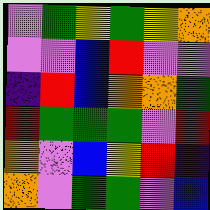[["violet", "green", "yellow", "green", "yellow", "orange"], ["violet", "violet", "blue", "red", "violet", "violet"], ["indigo", "red", "blue", "orange", "orange", "green"], ["red", "green", "green", "green", "violet", "red"], ["orange", "violet", "blue", "yellow", "red", "indigo"], ["orange", "violet", "green", "green", "violet", "blue"]]